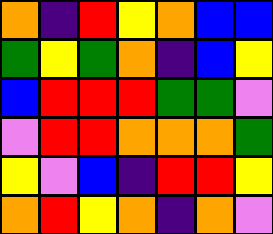[["orange", "indigo", "red", "yellow", "orange", "blue", "blue"], ["green", "yellow", "green", "orange", "indigo", "blue", "yellow"], ["blue", "red", "red", "red", "green", "green", "violet"], ["violet", "red", "red", "orange", "orange", "orange", "green"], ["yellow", "violet", "blue", "indigo", "red", "red", "yellow"], ["orange", "red", "yellow", "orange", "indigo", "orange", "violet"]]